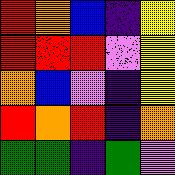[["red", "orange", "blue", "indigo", "yellow"], ["red", "red", "red", "violet", "yellow"], ["orange", "blue", "violet", "indigo", "yellow"], ["red", "orange", "red", "indigo", "orange"], ["green", "green", "indigo", "green", "violet"]]